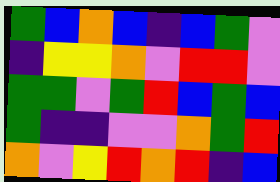[["green", "blue", "orange", "blue", "indigo", "blue", "green", "violet"], ["indigo", "yellow", "yellow", "orange", "violet", "red", "red", "violet"], ["green", "green", "violet", "green", "red", "blue", "green", "blue"], ["green", "indigo", "indigo", "violet", "violet", "orange", "green", "red"], ["orange", "violet", "yellow", "red", "orange", "red", "indigo", "blue"]]